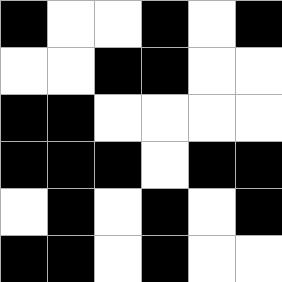[["black", "white", "white", "black", "white", "black"], ["white", "white", "black", "black", "white", "white"], ["black", "black", "white", "white", "white", "white"], ["black", "black", "black", "white", "black", "black"], ["white", "black", "white", "black", "white", "black"], ["black", "black", "white", "black", "white", "white"]]